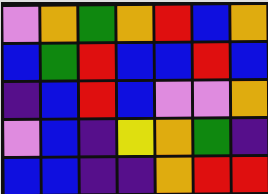[["violet", "orange", "green", "orange", "red", "blue", "orange"], ["blue", "green", "red", "blue", "blue", "red", "blue"], ["indigo", "blue", "red", "blue", "violet", "violet", "orange"], ["violet", "blue", "indigo", "yellow", "orange", "green", "indigo"], ["blue", "blue", "indigo", "indigo", "orange", "red", "red"]]